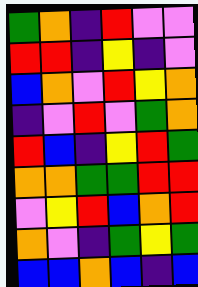[["green", "orange", "indigo", "red", "violet", "violet"], ["red", "red", "indigo", "yellow", "indigo", "violet"], ["blue", "orange", "violet", "red", "yellow", "orange"], ["indigo", "violet", "red", "violet", "green", "orange"], ["red", "blue", "indigo", "yellow", "red", "green"], ["orange", "orange", "green", "green", "red", "red"], ["violet", "yellow", "red", "blue", "orange", "red"], ["orange", "violet", "indigo", "green", "yellow", "green"], ["blue", "blue", "orange", "blue", "indigo", "blue"]]